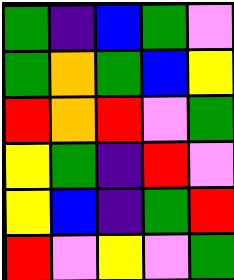[["green", "indigo", "blue", "green", "violet"], ["green", "orange", "green", "blue", "yellow"], ["red", "orange", "red", "violet", "green"], ["yellow", "green", "indigo", "red", "violet"], ["yellow", "blue", "indigo", "green", "red"], ["red", "violet", "yellow", "violet", "green"]]